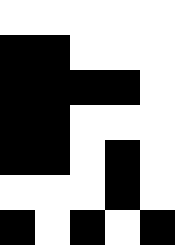[["white", "white", "white", "white", "white"], ["black", "black", "white", "white", "white"], ["black", "black", "black", "black", "white"], ["black", "black", "white", "white", "white"], ["black", "black", "white", "black", "white"], ["white", "white", "white", "black", "white"], ["black", "white", "black", "white", "black"]]